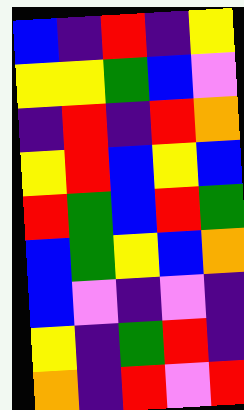[["blue", "indigo", "red", "indigo", "yellow"], ["yellow", "yellow", "green", "blue", "violet"], ["indigo", "red", "indigo", "red", "orange"], ["yellow", "red", "blue", "yellow", "blue"], ["red", "green", "blue", "red", "green"], ["blue", "green", "yellow", "blue", "orange"], ["blue", "violet", "indigo", "violet", "indigo"], ["yellow", "indigo", "green", "red", "indigo"], ["orange", "indigo", "red", "violet", "red"]]